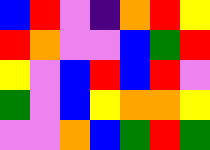[["blue", "red", "violet", "indigo", "orange", "red", "yellow"], ["red", "orange", "violet", "violet", "blue", "green", "red"], ["yellow", "violet", "blue", "red", "blue", "red", "violet"], ["green", "violet", "blue", "yellow", "orange", "orange", "yellow"], ["violet", "violet", "orange", "blue", "green", "red", "green"]]